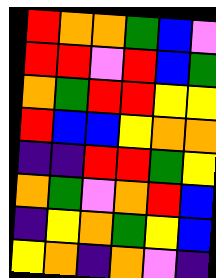[["red", "orange", "orange", "green", "blue", "violet"], ["red", "red", "violet", "red", "blue", "green"], ["orange", "green", "red", "red", "yellow", "yellow"], ["red", "blue", "blue", "yellow", "orange", "orange"], ["indigo", "indigo", "red", "red", "green", "yellow"], ["orange", "green", "violet", "orange", "red", "blue"], ["indigo", "yellow", "orange", "green", "yellow", "blue"], ["yellow", "orange", "indigo", "orange", "violet", "indigo"]]